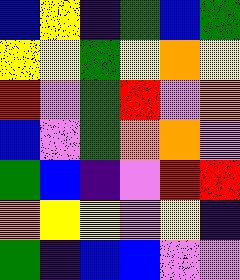[["blue", "yellow", "indigo", "green", "blue", "green"], ["yellow", "yellow", "green", "yellow", "orange", "yellow"], ["red", "violet", "green", "red", "violet", "orange"], ["blue", "violet", "green", "orange", "orange", "violet"], ["green", "blue", "indigo", "violet", "red", "red"], ["orange", "yellow", "yellow", "violet", "yellow", "indigo"], ["green", "indigo", "blue", "blue", "violet", "violet"]]